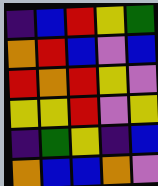[["indigo", "blue", "red", "yellow", "green"], ["orange", "red", "blue", "violet", "blue"], ["red", "orange", "red", "yellow", "violet"], ["yellow", "yellow", "red", "violet", "yellow"], ["indigo", "green", "yellow", "indigo", "blue"], ["orange", "blue", "blue", "orange", "violet"]]